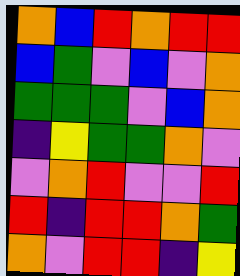[["orange", "blue", "red", "orange", "red", "red"], ["blue", "green", "violet", "blue", "violet", "orange"], ["green", "green", "green", "violet", "blue", "orange"], ["indigo", "yellow", "green", "green", "orange", "violet"], ["violet", "orange", "red", "violet", "violet", "red"], ["red", "indigo", "red", "red", "orange", "green"], ["orange", "violet", "red", "red", "indigo", "yellow"]]